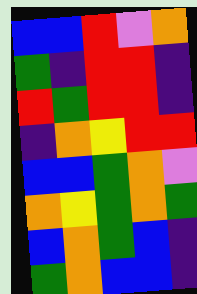[["blue", "blue", "red", "violet", "orange"], ["green", "indigo", "red", "red", "indigo"], ["red", "green", "red", "red", "indigo"], ["indigo", "orange", "yellow", "red", "red"], ["blue", "blue", "green", "orange", "violet"], ["orange", "yellow", "green", "orange", "green"], ["blue", "orange", "green", "blue", "indigo"], ["green", "orange", "blue", "blue", "indigo"]]